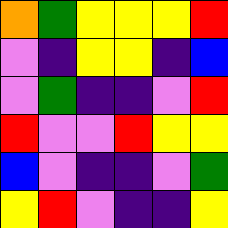[["orange", "green", "yellow", "yellow", "yellow", "red"], ["violet", "indigo", "yellow", "yellow", "indigo", "blue"], ["violet", "green", "indigo", "indigo", "violet", "red"], ["red", "violet", "violet", "red", "yellow", "yellow"], ["blue", "violet", "indigo", "indigo", "violet", "green"], ["yellow", "red", "violet", "indigo", "indigo", "yellow"]]